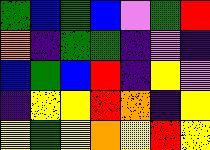[["green", "blue", "green", "blue", "violet", "green", "red"], ["orange", "indigo", "green", "green", "indigo", "violet", "indigo"], ["blue", "green", "blue", "red", "indigo", "yellow", "violet"], ["indigo", "yellow", "yellow", "red", "orange", "indigo", "yellow"], ["yellow", "green", "yellow", "orange", "yellow", "red", "yellow"]]